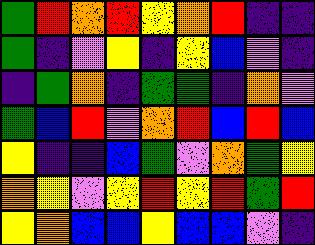[["green", "red", "orange", "red", "yellow", "orange", "red", "indigo", "indigo"], ["green", "indigo", "violet", "yellow", "indigo", "yellow", "blue", "violet", "indigo"], ["indigo", "green", "orange", "indigo", "green", "green", "indigo", "orange", "violet"], ["green", "blue", "red", "violet", "orange", "red", "blue", "red", "blue"], ["yellow", "indigo", "indigo", "blue", "green", "violet", "orange", "green", "yellow"], ["orange", "yellow", "violet", "yellow", "red", "yellow", "red", "green", "red"], ["yellow", "orange", "blue", "blue", "yellow", "blue", "blue", "violet", "indigo"]]